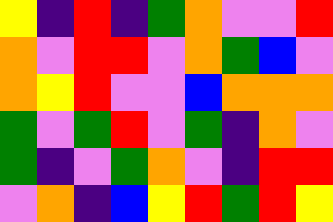[["yellow", "indigo", "red", "indigo", "green", "orange", "violet", "violet", "red"], ["orange", "violet", "red", "red", "violet", "orange", "green", "blue", "violet"], ["orange", "yellow", "red", "violet", "violet", "blue", "orange", "orange", "orange"], ["green", "violet", "green", "red", "violet", "green", "indigo", "orange", "violet"], ["green", "indigo", "violet", "green", "orange", "violet", "indigo", "red", "red"], ["violet", "orange", "indigo", "blue", "yellow", "red", "green", "red", "yellow"]]